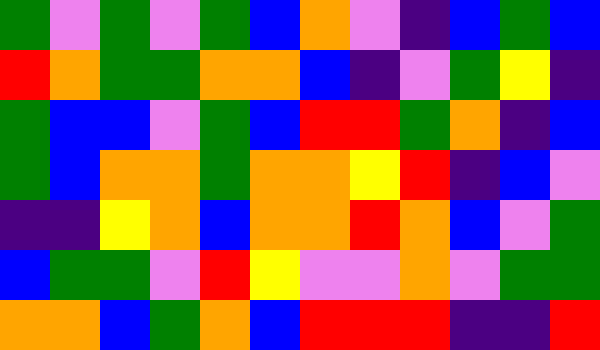[["green", "violet", "green", "violet", "green", "blue", "orange", "violet", "indigo", "blue", "green", "blue"], ["red", "orange", "green", "green", "orange", "orange", "blue", "indigo", "violet", "green", "yellow", "indigo"], ["green", "blue", "blue", "violet", "green", "blue", "red", "red", "green", "orange", "indigo", "blue"], ["green", "blue", "orange", "orange", "green", "orange", "orange", "yellow", "red", "indigo", "blue", "violet"], ["indigo", "indigo", "yellow", "orange", "blue", "orange", "orange", "red", "orange", "blue", "violet", "green"], ["blue", "green", "green", "violet", "red", "yellow", "violet", "violet", "orange", "violet", "green", "green"], ["orange", "orange", "blue", "green", "orange", "blue", "red", "red", "red", "indigo", "indigo", "red"]]